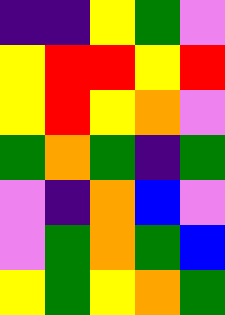[["indigo", "indigo", "yellow", "green", "violet"], ["yellow", "red", "red", "yellow", "red"], ["yellow", "red", "yellow", "orange", "violet"], ["green", "orange", "green", "indigo", "green"], ["violet", "indigo", "orange", "blue", "violet"], ["violet", "green", "orange", "green", "blue"], ["yellow", "green", "yellow", "orange", "green"]]